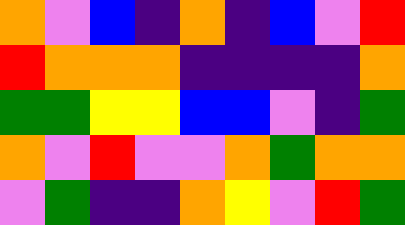[["orange", "violet", "blue", "indigo", "orange", "indigo", "blue", "violet", "red"], ["red", "orange", "orange", "orange", "indigo", "indigo", "indigo", "indigo", "orange"], ["green", "green", "yellow", "yellow", "blue", "blue", "violet", "indigo", "green"], ["orange", "violet", "red", "violet", "violet", "orange", "green", "orange", "orange"], ["violet", "green", "indigo", "indigo", "orange", "yellow", "violet", "red", "green"]]